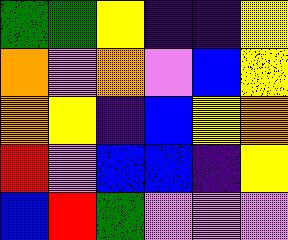[["green", "green", "yellow", "indigo", "indigo", "yellow"], ["orange", "violet", "orange", "violet", "blue", "yellow"], ["orange", "yellow", "indigo", "blue", "yellow", "orange"], ["red", "violet", "blue", "blue", "indigo", "yellow"], ["blue", "red", "green", "violet", "violet", "violet"]]